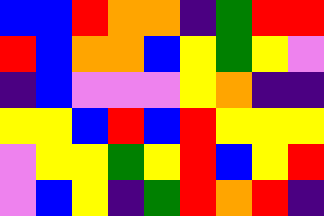[["blue", "blue", "red", "orange", "orange", "indigo", "green", "red", "red"], ["red", "blue", "orange", "orange", "blue", "yellow", "green", "yellow", "violet"], ["indigo", "blue", "violet", "violet", "violet", "yellow", "orange", "indigo", "indigo"], ["yellow", "yellow", "blue", "red", "blue", "red", "yellow", "yellow", "yellow"], ["violet", "yellow", "yellow", "green", "yellow", "red", "blue", "yellow", "red"], ["violet", "blue", "yellow", "indigo", "green", "red", "orange", "red", "indigo"]]